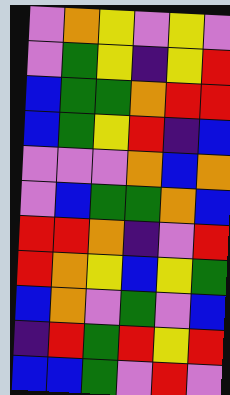[["violet", "orange", "yellow", "violet", "yellow", "violet"], ["violet", "green", "yellow", "indigo", "yellow", "red"], ["blue", "green", "green", "orange", "red", "red"], ["blue", "green", "yellow", "red", "indigo", "blue"], ["violet", "violet", "violet", "orange", "blue", "orange"], ["violet", "blue", "green", "green", "orange", "blue"], ["red", "red", "orange", "indigo", "violet", "red"], ["red", "orange", "yellow", "blue", "yellow", "green"], ["blue", "orange", "violet", "green", "violet", "blue"], ["indigo", "red", "green", "red", "yellow", "red"], ["blue", "blue", "green", "violet", "red", "violet"]]